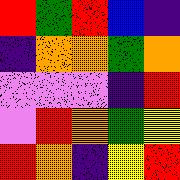[["red", "green", "red", "blue", "indigo"], ["indigo", "orange", "orange", "green", "orange"], ["violet", "violet", "violet", "indigo", "red"], ["violet", "red", "orange", "green", "yellow"], ["red", "orange", "indigo", "yellow", "red"]]